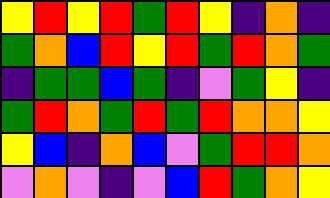[["yellow", "red", "yellow", "red", "green", "red", "yellow", "indigo", "orange", "indigo"], ["green", "orange", "blue", "red", "yellow", "red", "green", "red", "orange", "green"], ["indigo", "green", "green", "blue", "green", "indigo", "violet", "green", "yellow", "indigo"], ["green", "red", "orange", "green", "red", "green", "red", "orange", "orange", "yellow"], ["yellow", "blue", "indigo", "orange", "blue", "violet", "green", "red", "red", "orange"], ["violet", "orange", "violet", "indigo", "violet", "blue", "red", "green", "orange", "yellow"]]